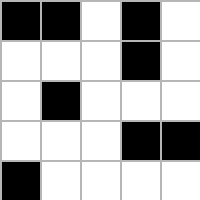[["black", "black", "white", "black", "white"], ["white", "white", "white", "black", "white"], ["white", "black", "white", "white", "white"], ["white", "white", "white", "black", "black"], ["black", "white", "white", "white", "white"]]